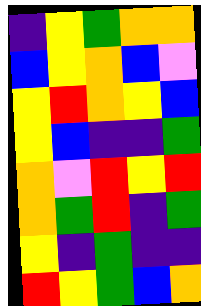[["indigo", "yellow", "green", "orange", "orange"], ["blue", "yellow", "orange", "blue", "violet"], ["yellow", "red", "orange", "yellow", "blue"], ["yellow", "blue", "indigo", "indigo", "green"], ["orange", "violet", "red", "yellow", "red"], ["orange", "green", "red", "indigo", "green"], ["yellow", "indigo", "green", "indigo", "indigo"], ["red", "yellow", "green", "blue", "orange"]]